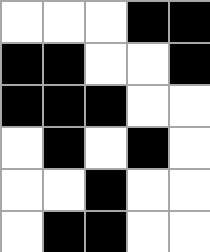[["white", "white", "white", "black", "black"], ["black", "black", "white", "white", "black"], ["black", "black", "black", "white", "white"], ["white", "black", "white", "black", "white"], ["white", "white", "black", "white", "white"], ["white", "black", "black", "white", "white"]]